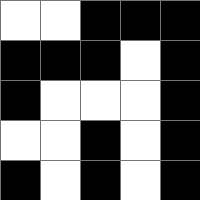[["white", "white", "black", "black", "black"], ["black", "black", "black", "white", "black"], ["black", "white", "white", "white", "black"], ["white", "white", "black", "white", "black"], ["black", "white", "black", "white", "black"]]